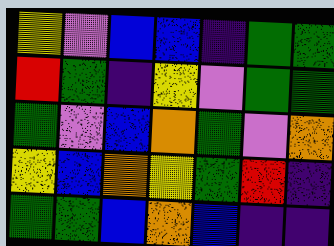[["yellow", "violet", "blue", "blue", "indigo", "green", "green"], ["red", "green", "indigo", "yellow", "violet", "green", "green"], ["green", "violet", "blue", "orange", "green", "violet", "orange"], ["yellow", "blue", "orange", "yellow", "green", "red", "indigo"], ["green", "green", "blue", "orange", "blue", "indigo", "indigo"]]